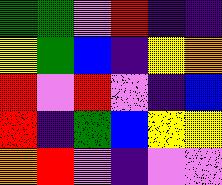[["green", "green", "violet", "red", "indigo", "indigo"], ["yellow", "green", "blue", "indigo", "yellow", "orange"], ["red", "violet", "red", "violet", "indigo", "blue"], ["red", "indigo", "green", "blue", "yellow", "yellow"], ["orange", "red", "violet", "indigo", "violet", "violet"]]